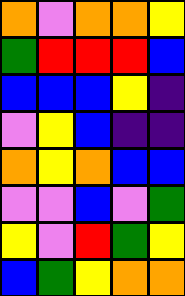[["orange", "violet", "orange", "orange", "yellow"], ["green", "red", "red", "red", "blue"], ["blue", "blue", "blue", "yellow", "indigo"], ["violet", "yellow", "blue", "indigo", "indigo"], ["orange", "yellow", "orange", "blue", "blue"], ["violet", "violet", "blue", "violet", "green"], ["yellow", "violet", "red", "green", "yellow"], ["blue", "green", "yellow", "orange", "orange"]]